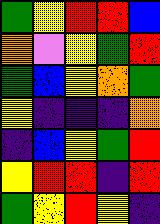[["green", "yellow", "red", "red", "blue"], ["orange", "violet", "yellow", "green", "red"], ["green", "blue", "yellow", "orange", "green"], ["yellow", "indigo", "indigo", "indigo", "orange"], ["indigo", "blue", "yellow", "green", "red"], ["yellow", "red", "red", "indigo", "red"], ["green", "yellow", "red", "yellow", "indigo"]]